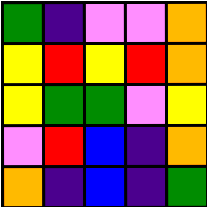[["green", "indigo", "violet", "violet", "orange"], ["yellow", "red", "yellow", "red", "orange"], ["yellow", "green", "green", "violet", "yellow"], ["violet", "red", "blue", "indigo", "orange"], ["orange", "indigo", "blue", "indigo", "green"]]